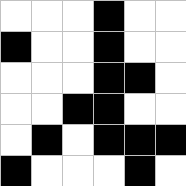[["white", "white", "white", "black", "white", "white"], ["black", "white", "white", "black", "white", "white"], ["white", "white", "white", "black", "black", "white"], ["white", "white", "black", "black", "white", "white"], ["white", "black", "white", "black", "black", "black"], ["black", "white", "white", "white", "black", "white"]]